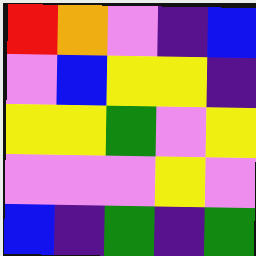[["red", "orange", "violet", "indigo", "blue"], ["violet", "blue", "yellow", "yellow", "indigo"], ["yellow", "yellow", "green", "violet", "yellow"], ["violet", "violet", "violet", "yellow", "violet"], ["blue", "indigo", "green", "indigo", "green"]]